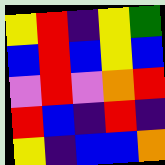[["yellow", "red", "indigo", "yellow", "green"], ["blue", "red", "blue", "yellow", "blue"], ["violet", "red", "violet", "orange", "red"], ["red", "blue", "indigo", "red", "indigo"], ["yellow", "indigo", "blue", "blue", "orange"]]